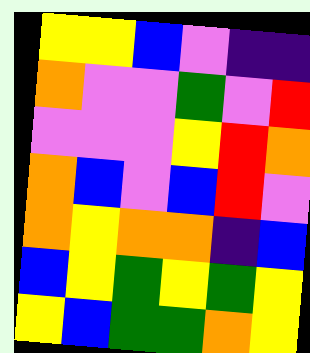[["yellow", "yellow", "blue", "violet", "indigo", "indigo"], ["orange", "violet", "violet", "green", "violet", "red"], ["violet", "violet", "violet", "yellow", "red", "orange"], ["orange", "blue", "violet", "blue", "red", "violet"], ["orange", "yellow", "orange", "orange", "indigo", "blue"], ["blue", "yellow", "green", "yellow", "green", "yellow"], ["yellow", "blue", "green", "green", "orange", "yellow"]]